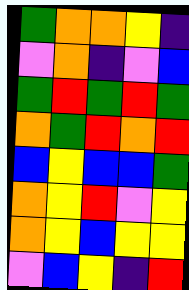[["green", "orange", "orange", "yellow", "indigo"], ["violet", "orange", "indigo", "violet", "blue"], ["green", "red", "green", "red", "green"], ["orange", "green", "red", "orange", "red"], ["blue", "yellow", "blue", "blue", "green"], ["orange", "yellow", "red", "violet", "yellow"], ["orange", "yellow", "blue", "yellow", "yellow"], ["violet", "blue", "yellow", "indigo", "red"]]